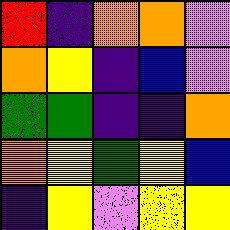[["red", "indigo", "orange", "orange", "violet"], ["orange", "yellow", "indigo", "blue", "violet"], ["green", "green", "indigo", "indigo", "orange"], ["orange", "yellow", "green", "yellow", "blue"], ["indigo", "yellow", "violet", "yellow", "yellow"]]